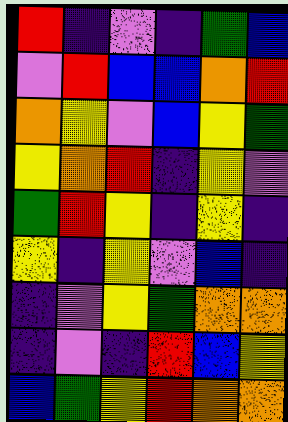[["red", "indigo", "violet", "indigo", "green", "blue"], ["violet", "red", "blue", "blue", "orange", "red"], ["orange", "yellow", "violet", "blue", "yellow", "green"], ["yellow", "orange", "red", "indigo", "yellow", "violet"], ["green", "red", "yellow", "indigo", "yellow", "indigo"], ["yellow", "indigo", "yellow", "violet", "blue", "indigo"], ["indigo", "violet", "yellow", "green", "orange", "orange"], ["indigo", "violet", "indigo", "red", "blue", "yellow"], ["blue", "green", "yellow", "red", "orange", "orange"]]